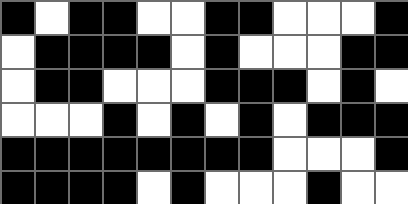[["black", "white", "black", "black", "white", "white", "black", "black", "white", "white", "white", "black"], ["white", "black", "black", "black", "black", "white", "black", "white", "white", "white", "black", "black"], ["white", "black", "black", "white", "white", "white", "black", "black", "black", "white", "black", "white"], ["white", "white", "white", "black", "white", "black", "white", "black", "white", "black", "black", "black"], ["black", "black", "black", "black", "black", "black", "black", "black", "white", "white", "white", "black"], ["black", "black", "black", "black", "white", "black", "white", "white", "white", "black", "white", "white"]]